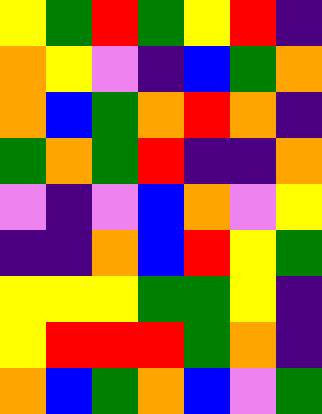[["yellow", "green", "red", "green", "yellow", "red", "indigo"], ["orange", "yellow", "violet", "indigo", "blue", "green", "orange"], ["orange", "blue", "green", "orange", "red", "orange", "indigo"], ["green", "orange", "green", "red", "indigo", "indigo", "orange"], ["violet", "indigo", "violet", "blue", "orange", "violet", "yellow"], ["indigo", "indigo", "orange", "blue", "red", "yellow", "green"], ["yellow", "yellow", "yellow", "green", "green", "yellow", "indigo"], ["yellow", "red", "red", "red", "green", "orange", "indigo"], ["orange", "blue", "green", "orange", "blue", "violet", "green"]]